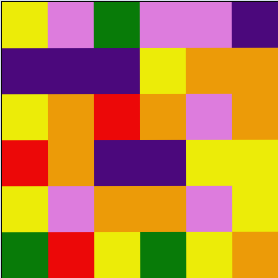[["yellow", "violet", "green", "violet", "violet", "indigo"], ["indigo", "indigo", "indigo", "yellow", "orange", "orange"], ["yellow", "orange", "red", "orange", "violet", "orange"], ["red", "orange", "indigo", "indigo", "yellow", "yellow"], ["yellow", "violet", "orange", "orange", "violet", "yellow"], ["green", "red", "yellow", "green", "yellow", "orange"]]